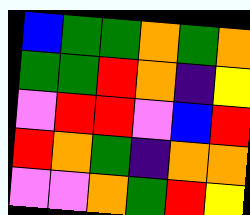[["blue", "green", "green", "orange", "green", "orange"], ["green", "green", "red", "orange", "indigo", "yellow"], ["violet", "red", "red", "violet", "blue", "red"], ["red", "orange", "green", "indigo", "orange", "orange"], ["violet", "violet", "orange", "green", "red", "yellow"]]